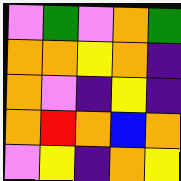[["violet", "green", "violet", "orange", "green"], ["orange", "orange", "yellow", "orange", "indigo"], ["orange", "violet", "indigo", "yellow", "indigo"], ["orange", "red", "orange", "blue", "orange"], ["violet", "yellow", "indigo", "orange", "yellow"]]